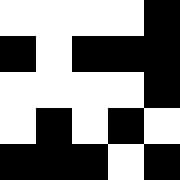[["white", "white", "white", "white", "black"], ["black", "white", "black", "black", "black"], ["white", "white", "white", "white", "black"], ["white", "black", "white", "black", "white"], ["black", "black", "black", "white", "black"]]